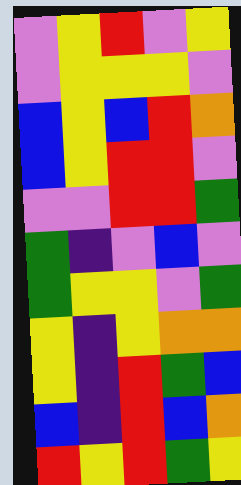[["violet", "yellow", "red", "violet", "yellow"], ["violet", "yellow", "yellow", "yellow", "violet"], ["blue", "yellow", "blue", "red", "orange"], ["blue", "yellow", "red", "red", "violet"], ["violet", "violet", "red", "red", "green"], ["green", "indigo", "violet", "blue", "violet"], ["green", "yellow", "yellow", "violet", "green"], ["yellow", "indigo", "yellow", "orange", "orange"], ["yellow", "indigo", "red", "green", "blue"], ["blue", "indigo", "red", "blue", "orange"], ["red", "yellow", "red", "green", "yellow"]]